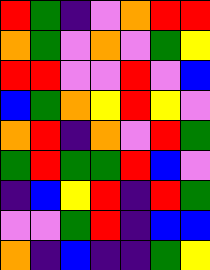[["red", "green", "indigo", "violet", "orange", "red", "red"], ["orange", "green", "violet", "orange", "violet", "green", "yellow"], ["red", "red", "violet", "violet", "red", "violet", "blue"], ["blue", "green", "orange", "yellow", "red", "yellow", "violet"], ["orange", "red", "indigo", "orange", "violet", "red", "green"], ["green", "red", "green", "green", "red", "blue", "violet"], ["indigo", "blue", "yellow", "red", "indigo", "red", "green"], ["violet", "violet", "green", "red", "indigo", "blue", "blue"], ["orange", "indigo", "blue", "indigo", "indigo", "green", "yellow"]]